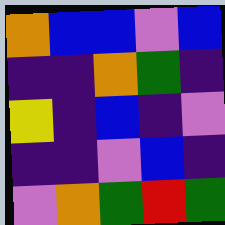[["orange", "blue", "blue", "violet", "blue"], ["indigo", "indigo", "orange", "green", "indigo"], ["yellow", "indigo", "blue", "indigo", "violet"], ["indigo", "indigo", "violet", "blue", "indigo"], ["violet", "orange", "green", "red", "green"]]